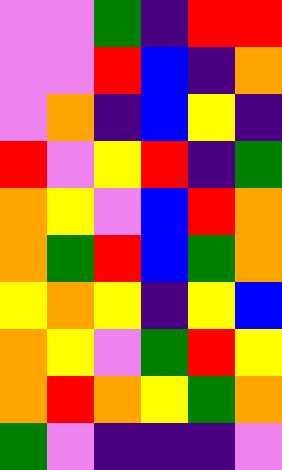[["violet", "violet", "green", "indigo", "red", "red"], ["violet", "violet", "red", "blue", "indigo", "orange"], ["violet", "orange", "indigo", "blue", "yellow", "indigo"], ["red", "violet", "yellow", "red", "indigo", "green"], ["orange", "yellow", "violet", "blue", "red", "orange"], ["orange", "green", "red", "blue", "green", "orange"], ["yellow", "orange", "yellow", "indigo", "yellow", "blue"], ["orange", "yellow", "violet", "green", "red", "yellow"], ["orange", "red", "orange", "yellow", "green", "orange"], ["green", "violet", "indigo", "indigo", "indigo", "violet"]]